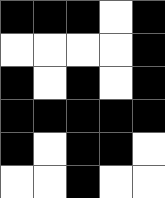[["black", "black", "black", "white", "black"], ["white", "white", "white", "white", "black"], ["black", "white", "black", "white", "black"], ["black", "black", "black", "black", "black"], ["black", "white", "black", "black", "white"], ["white", "white", "black", "white", "white"]]